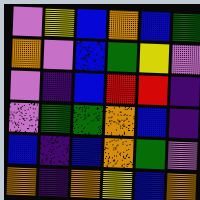[["violet", "yellow", "blue", "orange", "blue", "green"], ["orange", "violet", "blue", "green", "yellow", "violet"], ["violet", "indigo", "blue", "red", "red", "indigo"], ["violet", "green", "green", "orange", "blue", "indigo"], ["blue", "indigo", "blue", "orange", "green", "violet"], ["orange", "indigo", "orange", "yellow", "blue", "orange"]]